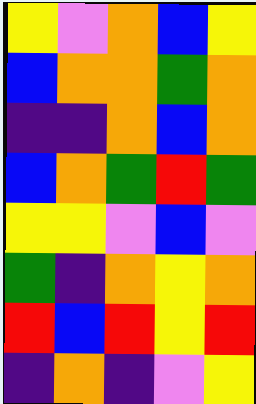[["yellow", "violet", "orange", "blue", "yellow"], ["blue", "orange", "orange", "green", "orange"], ["indigo", "indigo", "orange", "blue", "orange"], ["blue", "orange", "green", "red", "green"], ["yellow", "yellow", "violet", "blue", "violet"], ["green", "indigo", "orange", "yellow", "orange"], ["red", "blue", "red", "yellow", "red"], ["indigo", "orange", "indigo", "violet", "yellow"]]